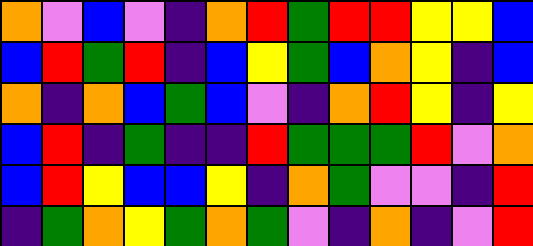[["orange", "violet", "blue", "violet", "indigo", "orange", "red", "green", "red", "red", "yellow", "yellow", "blue"], ["blue", "red", "green", "red", "indigo", "blue", "yellow", "green", "blue", "orange", "yellow", "indigo", "blue"], ["orange", "indigo", "orange", "blue", "green", "blue", "violet", "indigo", "orange", "red", "yellow", "indigo", "yellow"], ["blue", "red", "indigo", "green", "indigo", "indigo", "red", "green", "green", "green", "red", "violet", "orange"], ["blue", "red", "yellow", "blue", "blue", "yellow", "indigo", "orange", "green", "violet", "violet", "indigo", "red"], ["indigo", "green", "orange", "yellow", "green", "orange", "green", "violet", "indigo", "orange", "indigo", "violet", "red"]]